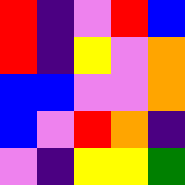[["red", "indigo", "violet", "red", "blue"], ["red", "indigo", "yellow", "violet", "orange"], ["blue", "blue", "violet", "violet", "orange"], ["blue", "violet", "red", "orange", "indigo"], ["violet", "indigo", "yellow", "yellow", "green"]]